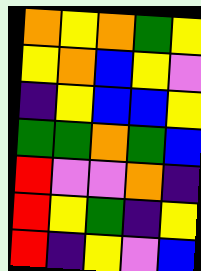[["orange", "yellow", "orange", "green", "yellow"], ["yellow", "orange", "blue", "yellow", "violet"], ["indigo", "yellow", "blue", "blue", "yellow"], ["green", "green", "orange", "green", "blue"], ["red", "violet", "violet", "orange", "indigo"], ["red", "yellow", "green", "indigo", "yellow"], ["red", "indigo", "yellow", "violet", "blue"]]